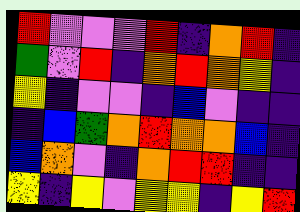[["red", "violet", "violet", "violet", "red", "indigo", "orange", "red", "indigo"], ["green", "violet", "red", "indigo", "orange", "red", "orange", "yellow", "indigo"], ["yellow", "indigo", "violet", "violet", "indigo", "blue", "violet", "indigo", "indigo"], ["indigo", "blue", "green", "orange", "red", "orange", "orange", "blue", "indigo"], ["blue", "orange", "violet", "indigo", "orange", "red", "red", "indigo", "indigo"], ["yellow", "indigo", "yellow", "violet", "yellow", "yellow", "indigo", "yellow", "red"]]